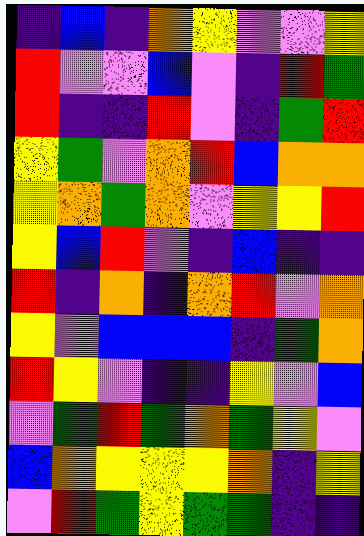[["indigo", "blue", "indigo", "orange", "yellow", "violet", "violet", "yellow"], ["red", "violet", "violet", "blue", "violet", "indigo", "red", "green"], ["red", "indigo", "indigo", "red", "violet", "indigo", "green", "red"], ["yellow", "green", "violet", "orange", "red", "blue", "orange", "orange"], ["yellow", "orange", "green", "orange", "violet", "yellow", "yellow", "red"], ["yellow", "blue", "red", "violet", "indigo", "blue", "indigo", "indigo"], ["red", "indigo", "orange", "indigo", "orange", "red", "violet", "orange"], ["yellow", "violet", "blue", "blue", "blue", "indigo", "green", "orange"], ["red", "yellow", "violet", "indigo", "indigo", "yellow", "violet", "blue"], ["violet", "green", "red", "green", "orange", "green", "yellow", "violet"], ["blue", "orange", "yellow", "yellow", "yellow", "orange", "indigo", "yellow"], ["violet", "red", "green", "yellow", "green", "green", "indigo", "indigo"]]